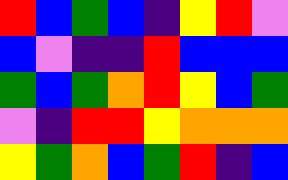[["red", "blue", "green", "blue", "indigo", "yellow", "red", "violet"], ["blue", "violet", "indigo", "indigo", "red", "blue", "blue", "blue"], ["green", "blue", "green", "orange", "red", "yellow", "blue", "green"], ["violet", "indigo", "red", "red", "yellow", "orange", "orange", "orange"], ["yellow", "green", "orange", "blue", "green", "red", "indigo", "blue"]]